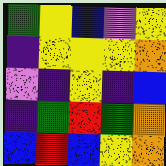[["green", "yellow", "blue", "violet", "yellow"], ["indigo", "yellow", "yellow", "yellow", "orange"], ["violet", "indigo", "yellow", "indigo", "blue"], ["indigo", "green", "red", "green", "orange"], ["blue", "red", "blue", "yellow", "orange"]]